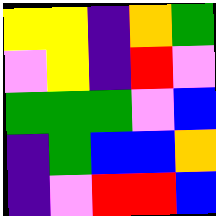[["yellow", "yellow", "indigo", "orange", "green"], ["violet", "yellow", "indigo", "red", "violet"], ["green", "green", "green", "violet", "blue"], ["indigo", "green", "blue", "blue", "orange"], ["indigo", "violet", "red", "red", "blue"]]